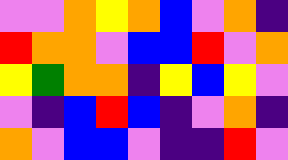[["violet", "violet", "orange", "yellow", "orange", "blue", "violet", "orange", "indigo"], ["red", "orange", "orange", "violet", "blue", "blue", "red", "violet", "orange"], ["yellow", "green", "orange", "orange", "indigo", "yellow", "blue", "yellow", "violet"], ["violet", "indigo", "blue", "red", "blue", "indigo", "violet", "orange", "indigo"], ["orange", "violet", "blue", "blue", "violet", "indigo", "indigo", "red", "violet"]]